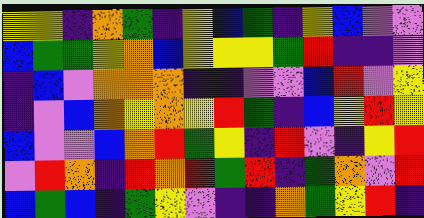[["yellow", "yellow", "indigo", "orange", "green", "indigo", "yellow", "blue", "green", "indigo", "yellow", "blue", "violet", "violet"], ["blue", "green", "green", "yellow", "orange", "blue", "yellow", "yellow", "yellow", "green", "red", "indigo", "indigo", "violet"], ["indigo", "blue", "violet", "orange", "orange", "orange", "indigo", "indigo", "violet", "violet", "blue", "red", "violet", "yellow"], ["indigo", "violet", "blue", "orange", "yellow", "orange", "yellow", "red", "green", "indigo", "blue", "yellow", "red", "yellow"], ["blue", "violet", "violet", "blue", "orange", "red", "green", "yellow", "indigo", "red", "violet", "indigo", "yellow", "red"], ["violet", "red", "orange", "indigo", "red", "orange", "red", "green", "red", "indigo", "green", "orange", "violet", "red"], ["blue", "green", "blue", "indigo", "green", "yellow", "violet", "indigo", "indigo", "orange", "green", "yellow", "red", "indigo"]]